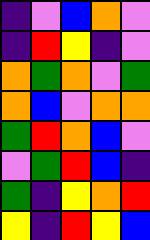[["indigo", "violet", "blue", "orange", "violet"], ["indigo", "red", "yellow", "indigo", "violet"], ["orange", "green", "orange", "violet", "green"], ["orange", "blue", "violet", "orange", "orange"], ["green", "red", "orange", "blue", "violet"], ["violet", "green", "red", "blue", "indigo"], ["green", "indigo", "yellow", "orange", "red"], ["yellow", "indigo", "red", "yellow", "blue"]]